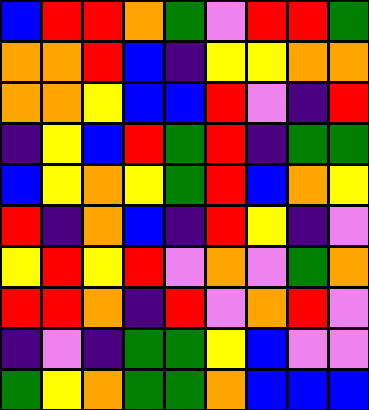[["blue", "red", "red", "orange", "green", "violet", "red", "red", "green"], ["orange", "orange", "red", "blue", "indigo", "yellow", "yellow", "orange", "orange"], ["orange", "orange", "yellow", "blue", "blue", "red", "violet", "indigo", "red"], ["indigo", "yellow", "blue", "red", "green", "red", "indigo", "green", "green"], ["blue", "yellow", "orange", "yellow", "green", "red", "blue", "orange", "yellow"], ["red", "indigo", "orange", "blue", "indigo", "red", "yellow", "indigo", "violet"], ["yellow", "red", "yellow", "red", "violet", "orange", "violet", "green", "orange"], ["red", "red", "orange", "indigo", "red", "violet", "orange", "red", "violet"], ["indigo", "violet", "indigo", "green", "green", "yellow", "blue", "violet", "violet"], ["green", "yellow", "orange", "green", "green", "orange", "blue", "blue", "blue"]]